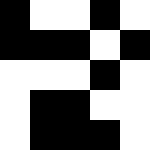[["black", "white", "white", "black", "white"], ["black", "black", "black", "white", "black"], ["white", "white", "white", "black", "white"], ["white", "black", "black", "white", "white"], ["white", "black", "black", "black", "white"]]